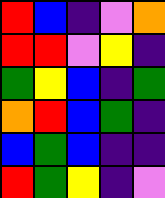[["red", "blue", "indigo", "violet", "orange"], ["red", "red", "violet", "yellow", "indigo"], ["green", "yellow", "blue", "indigo", "green"], ["orange", "red", "blue", "green", "indigo"], ["blue", "green", "blue", "indigo", "indigo"], ["red", "green", "yellow", "indigo", "violet"]]